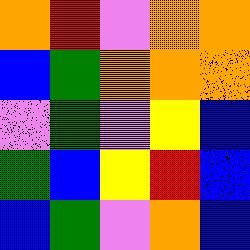[["orange", "red", "violet", "orange", "orange"], ["blue", "green", "orange", "orange", "orange"], ["violet", "green", "violet", "yellow", "blue"], ["green", "blue", "yellow", "red", "blue"], ["blue", "green", "violet", "orange", "blue"]]